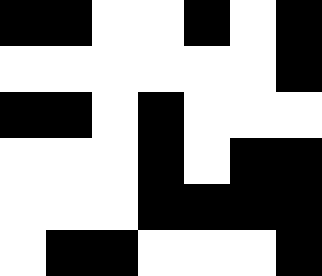[["black", "black", "white", "white", "black", "white", "black"], ["white", "white", "white", "white", "white", "white", "black"], ["black", "black", "white", "black", "white", "white", "white"], ["white", "white", "white", "black", "white", "black", "black"], ["white", "white", "white", "black", "black", "black", "black"], ["white", "black", "black", "white", "white", "white", "black"]]